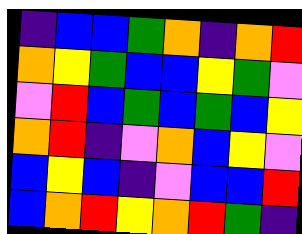[["indigo", "blue", "blue", "green", "orange", "indigo", "orange", "red"], ["orange", "yellow", "green", "blue", "blue", "yellow", "green", "violet"], ["violet", "red", "blue", "green", "blue", "green", "blue", "yellow"], ["orange", "red", "indigo", "violet", "orange", "blue", "yellow", "violet"], ["blue", "yellow", "blue", "indigo", "violet", "blue", "blue", "red"], ["blue", "orange", "red", "yellow", "orange", "red", "green", "indigo"]]